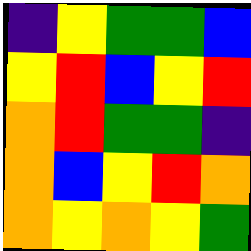[["indigo", "yellow", "green", "green", "blue"], ["yellow", "red", "blue", "yellow", "red"], ["orange", "red", "green", "green", "indigo"], ["orange", "blue", "yellow", "red", "orange"], ["orange", "yellow", "orange", "yellow", "green"]]